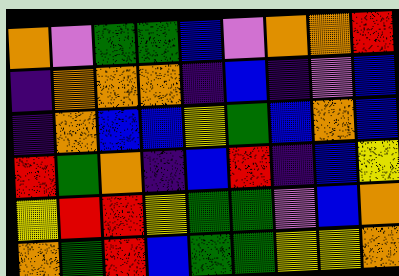[["orange", "violet", "green", "green", "blue", "violet", "orange", "orange", "red"], ["indigo", "orange", "orange", "orange", "indigo", "blue", "indigo", "violet", "blue"], ["indigo", "orange", "blue", "blue", "yellow", "green", "blue", "orange", "blue"], ["red", "green", "orange", "indigo", "blue", "red", "indigo", "blue", "yellow"], ["yellow", "red", "red", "yellow", "green", "green", "violet", "blue", "orange"], ["orange", "green", "red", "blue", "green", "green", "yellow", "yellow", "orange"]]